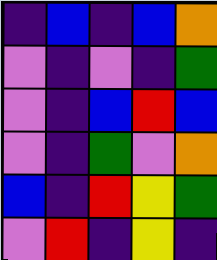[["indigo", "blue", "indigo", "blue", "orange"], ["violet", "indigo", "violet", "indigo", "green"], ["violet", "indigo", "blue", "red", "blue"], ["violet", "indigo", "green", "violet", "orange"], ["blue", "indigo", "red", "yellow", "green"], ["violet", "red", "indigo", "yellow", "indigo"]]